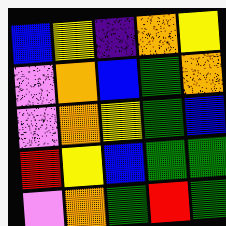[["blue", "yellow", "indigo", "orange", "yellow"], ["violet", "orange", "blue", "green", "orange"], ["violet", "orange", "yellow", "green", "blue"], ["red", "yellow", "blue", "green", "green"], ["violet", "orange", "green", "red", "green"]]